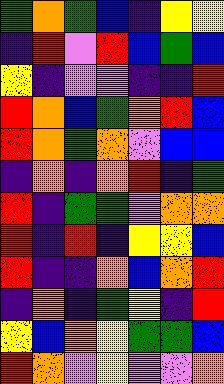[["green", "orange", "green", "blue", "indigo", "yellow", "yellow"], ["indigo", "red", "violet", "red", "blue", "green", "blue"], ["yellow", "indigo", "violet", "violet", "indigo", "indigo", "red"], ["red", "orange", "blue", "green", "orange", "red", "blue"], ["red", "orange", "green", "orange", "violet", "blue", "blue"], ["indigo", "orange", "indigo", "orange", "red", "indigo", "green"], ["red", "indigo", "green", "green", "violet", "orange", "orange"], ["red", "indigo", "red", "indigo", "yellow", "yellow", "blue"], ["red", "indigo", "indigo", "orange", "blue", "orange", "red"], ["indigo", "orange", "indigo", "green", "yellow", "indigo", "red"], ["yellow", "blue", "orange", "yellow", "green", "green", "blue"], ["red", "orange", "violet", "yellow", "violet", "violet", "orange"]]